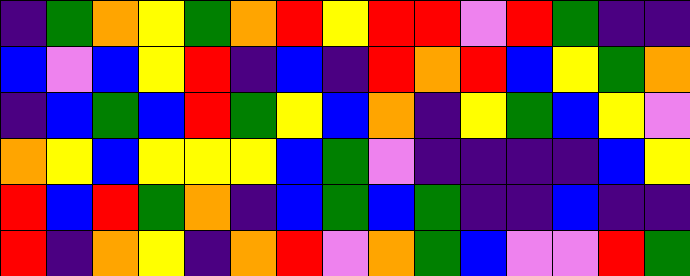[["indigo", "green", "orange", "yellow", "green", "orange", "red", "yellow", "red", "red", "violet", "red", "green", "indigo", "indigo"], ["blue", "violet", "blue", "yellow", "red", "indigo", "blue", "indigo", "red", "orange", "red", "blue", "yellow", "green", "orange"], ["indigo", "blue", "green", "blue", "red", "green", "yellow", "blue", "orange", "indigo", "yellow", "green", "blue", "yellow", "violet"], ["orange", "yellow", "blue", "yellow", "yellow", "yellow", "blue", "green", "violet", "indigo", "indigo", "indigo", "indigo", "blue", "yellow"], ["red", "blue", "red", "green", "orange", "indigo", "blue", "green", "blue", "green", "indigo", "indigo", "blue", "indigo", "indigo"], ["red", "indigo", "orange", "yellow", "indigo", "orange", "red", "violet", "orange", "green", "blue", "violet", "violet", "red", "green"]]